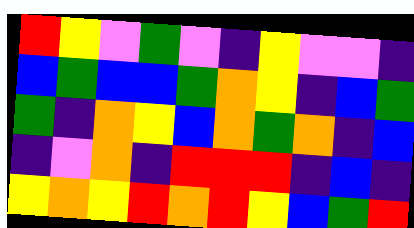[["red", "yellow", "violet", "green", "violet", "indigo", "yellow", "violet", "violet", "indigo"], ["blue", "green", "blue", "blue", "green", "orange", "yellow", "indigo", "blue", "green"], ["green", "indigo", "orange", "yellow", "blue", "orange", "green", "orange", "indigo", "blue"], ["indigo", "violet", "orange", "indigo", "red", "red", "red", "indigo", "blue", "indigo"], ["yellow", "orange", "yellow", "red", "orange", "red", "yellow", "blue", "green", "red"]]